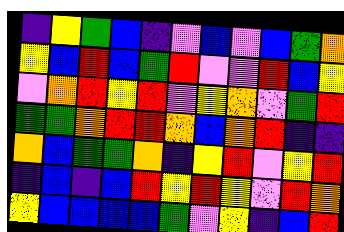[["indigo", "yellow", "green", "blue", "indigo", "violet", "blue", "violet", "blue", "green", "orange"], ["yellow", "blue", "red", "blue", "green", "red", "violet", "violet", "red", "blue", "yellow"], ["violet", "orange", "red", "yellow", "red", "violet", "yellow", "orange", "violet", "green", "red"], ["green", "green", "orange", "red", "red", "orange", "blue", "orange", "red", "indigo", "indigo"], ["orange", "blue", "green", "green", "orange", "indigo", "yellow", "red", "violet", "yellow", "red"], ["indigo", "blue", "indigo", "blue", "red", "yellow", "red", "yellow", "violet", "red", "orange"], ["yellow", "blue", "blue", "blue", "blue", "green", "violet", "yellow", "indigo", "blue", "red"]]